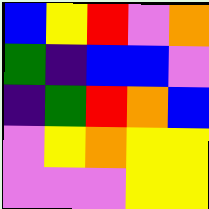[["blue", "yellow", "red", "violet", "orange"], ["green", "indigo", "blue", "blue", "violet"], ["indigo", "green", "red", "orange", "blue"], ["violet", "yellow", "orange", "yellow", "yellow"], ["violet", "violet", "violet", "yellow", "yellow"]]